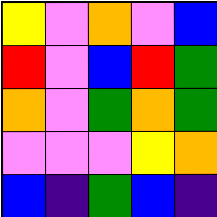[["yellow", "violet", "orange", "violet", "blue"], ["red", "violet", "blue", "red", "green"], ["orange", "violet", "green", "orange", "green"], ["violet", "violet", "violet", "yellow", "orange"], ["blue", "indigo", "green", "blue", "indigo"]]